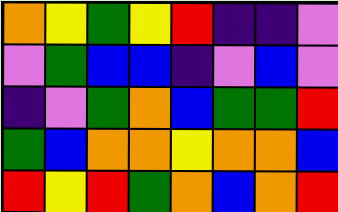[["orange", "yellow", "green", "yellow", "red", "indigo", "indigo", "violet"], ["violet", "green", "blue", "blue", "indigo", "violet", "blue", "violet"], ["indigo", "violet", "green", "orange", "blue", "green", "green", "red"], ["green", "blue", "orange", "orange", "yellow", "orange", "orange", "blue"], ["red", "yellow", "red", "green", "orange", "blue", "orange", "red"]]